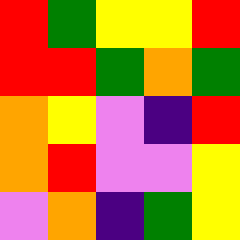[["red", "green", "yellow", "yellow", "red"], ["red", "red", "green", "orange", "green"], ["orange", "yellow", "violet", "indigo", "red"], ["orange", "red", "violet", "violet", "yellow"], ["violet", "orange", "indigo", "green", "yellow"]]